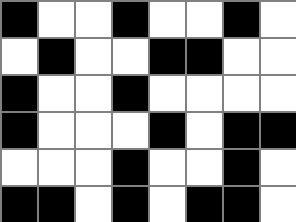[["black", "white", "white", "black", "white", "white", "black", "white"], ["white", "black", "white", "white", "black", "black", "white", "white"], ["black", "white", "white", "black", "white", "white", "white", "white"], ["black", "white", "white", "white", "black", "white", "black", "black"], ["white", "white", "white", "black", "white", "white", "black", "white"], ["black", "black", "white", "black", "white", "black", "black", "white"]]